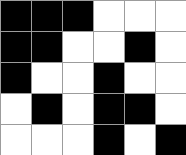[["black", "black", "black", "white", "white", "white"], ["black", "black", "white", "white", "black", "white"], ["black", "white", "white", "black", "white", "white"], ["white", "black", "white", "black", "black", "white"], ["white", "white", "white", "black", "white", "black"]]